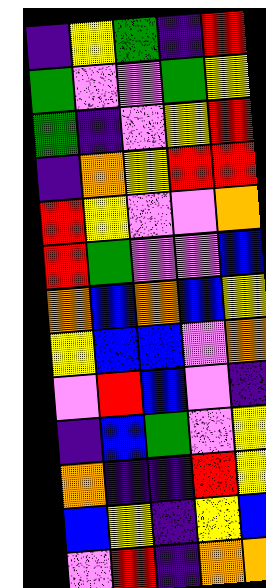[["indigo", "yellow", "green", "indigo", "red"], ["green", "violet", "violet", "green", "yellow"], ["green", "indigo", "violet", "yellow", "red"], ["indigo", "orange", "yellow", "red", "red"], ["red", "yellow", "violet", "violet", "orange"], ["red", "green", "violet", "violet", "blue"], ["orange", "blue", "orange", "blue", "yellow"], ["yellow", "blue", "blue", "violet", "orange"], ["violet", "red", "blue", "violet", "indigo"], ["indigo", "blue", "green", "violet", "yellow"], ["orange", "indigo", "indigo", "red", "yellow"], ["blue", "yellow", "indigo", "yellow", "blue"], ["violet", "red", "indigo", "orange", "orange"]]